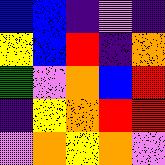[["blue", "blue", "indigo", "violet", "indigo"], ["yellow", "blue", "red", "indigo", "orange"], ["green", "violet", "orange", "blue", "red"], ["indigo", "yellow", "orange", "red", "red"], ["violet", "orange", "yellow", "orange", "violet"]]